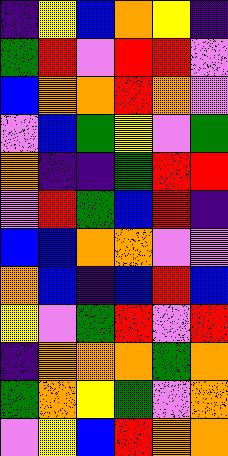[["indigo", "yellow", "blue", "orange", "yellow", "indigo"], ["green", "red", "violet", "red", "red", "violet"], ["blue", "orange", "orange", "red", "orange", "violet"], ["violet", "blue", "green", "yellow", "violet", "green"], ["orange", "indigo", "indigo", "green", "red", "red"], ["violet", "red", "green", "blue", "red", "indigo"], ["blue", "blue", "orange", "orange", "violet", "violet"], ["orange", "blue", "indigo", "blue", "red", "blue"], ["yellow", "violet", "green", "red", "violet", "red"], ["indigo", "orange", "orange", "orange", "green", "orange"], ["green", "orange", "yellow", "green", "violet", "orange"], ["violet", "yellow", "blue", "red", "orange", "orange"]]